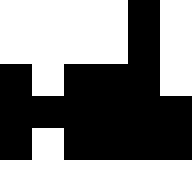[["white", "white", "white", "white", "black", "white"], ["white", "white", "white", "white", "black", "white"], ["black", "white", "black", "black", "black", "white"], ["black", "black", "black", "black", "black", "black"], ["black", "white", "black", "black", "black", "black"], ["white", "white", "white", "white", "white", "white"]]